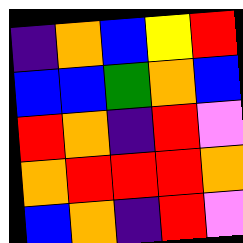[["indigo", "orange", "blue", "yellow", "red"], ["blue", "blue", "green", "orange", "blue"], ["red", "orange", "indigo", "red", "violet"], ["orange", "red", "red", "red", "orange"], ["blue", "orange", "indigo", "red", "violet"]]